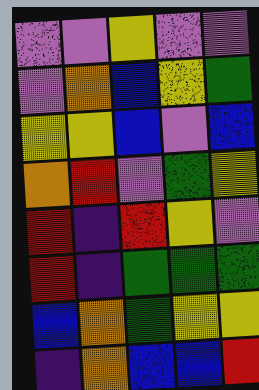[["violet", "violet", "yellow", "violet", "violet"], ["violet", "orange", "blue", "yellow", "green"], ["yellow", "yellow", "blue", "violet", "blue"], ["orange", "red", "violet", "green", "yellow"], ["red", "indigo", "red", "yellow", "violet"], ["red", "indigo", "green", "green", "green"], ["blue", "orange", "green", "yellow", "yellow"], ["indigo", "orange", "blue", "blue", "red"]]